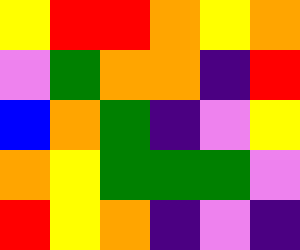[["yellow", "red", "red", "orange", "yellow", "orange"], ["violet", "green", "orange", "orange", "indigo", "red"], ["blue", "orange", "green", "indigo", "violet", "yellow"], ["orange", "yellow", "green", "green", "green", "violet"], ["red", "yellow", "orange", "indigo", "violet", "indigo"]]